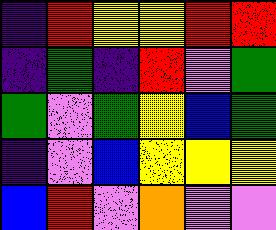[["indigo", "red", "yellow", "yellow", "red", "red"], ["indigo", "green", "indigo", "red", "violet", "green"], ["green", "violet", "green", "yellow", "blue", "green"], ["indigo", "violet", "blue", "yellow", "yellow", "yellow"], ["blue", "red", "violet", "orange", "violet", "violet"]]